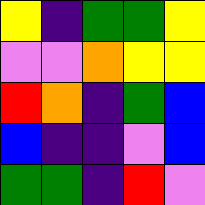[["yellow", "indigo", "green", "green", "yellow"], ["violet", "violet", "orange", "yellow", "yellow"], ["red", "orange", "indigo", "green", "blue"], ["blue", "indigo", "indigo", "violet", "blue"], ["green", "green", "indigo", "red", "violet"]]